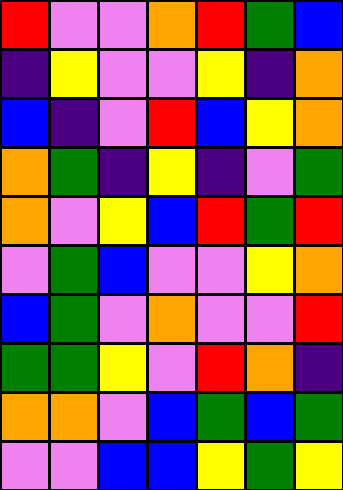[["red", "violet", "violet", "orange", "red", "green", "blue"], ["indigo", "yellow", "violet", "violet", "yellow", "indigo", "orange"], ["blue", "indigo", "violet", "red", "blue", "yellow", "orange"], ["orange", "green", "indigo", "yellow", "indigo", "violet", "green"], ["orange", "violet", "yellow", "blue", "red", "green", "red"], ["violet", "green", "blue", "violet", "violet", "yellow", "orange"], ["blue", "green", "violet", "orange", "violet", "violet", "red"], ["green", "green", "yellow", "violet", "red", "orange", "indigo"], ["orange", "orange", "violet", "blue", "green", "blue", "green"], ["violet", "violet", "blue", "blue", "yellow", "green", "yellow"]]